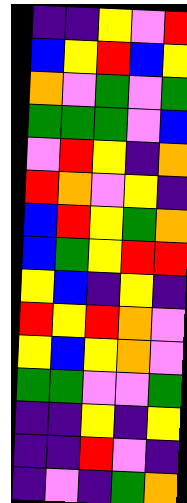[["indigo", "indigo", "yellow", "violet", "red"], ["blue", "yellow", "red", "blue", "yellow"], ["orange", "violet", "green", "violet", "green"], ["green", "green", "green", "violet", "blue"], ["violet", "red", "yellow", "indigo", "orange"], ["red", "orange", "violet", "yellow", "indigo"], ["blue", "red", "yellow", "green", "orange"], ["blue", "green", "yellow", "red", "red"], ["yellow", "blue", "indigo", "yellow", "indigo"], ["red", "yellow", "red", "orange", "violet"], ["yellow", "blue", "yellow", "orange", "violet"], ["green", "green", "violet", "violet", "green"], ["indigo", "indigo", "yellow", "indigo", "yellow"], ["indigo", "indigo", "red", "violet", "indigo"], ["indigo", "violet", "indigo", "green", "orange"]]